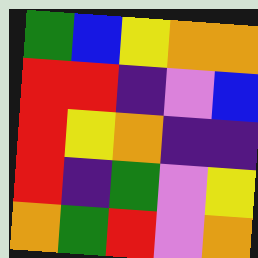[["green", "blue", "yellow", "orange", "orange"], ["red", "red", "indigo", "violet", "blue"], ["red", "yellow", "orange", "indigo", "indigo"], ["red", "indigo", "green", "violet", "yellow"], ["orange", "green", "red", "violet", "orange"]]